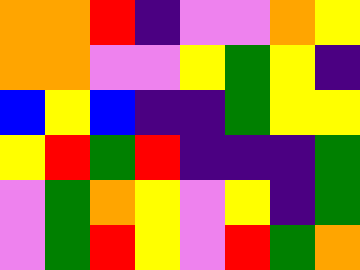[["orange", "orange", "red", "indigo", "violet", "violet", "orange", "yellow"], ["orange", "orange", "violet", "violet", "yellow", "green", "yellow", "indigo"], ["blue", "yellow", "blue", "indigo", "indigo", "green", "yellow", "yellow"], ["yellow", "red", "green", "red", "indigo", "indigo", "indigo", "green"], ["violet", "green", "orange", "yellow", "violet", "yellow", "indigo", "green"], ["violet", "green", "red", "yellow", "violet", "red", "green", "orange"]]